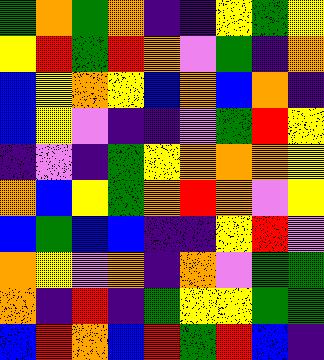[["green", "orange", "green", "orange", "indigo", "indigo", "yellow", "green", "yellow"], ["yellow", "red", "green", "red", "orange", "violet", "green", "indigo", "orange"], ["blue", "yellow", "orange", "yellow", "blue", "orange", "blue", "orange", "indigo"], ["blue", "yellow", "violet", "indigo", "indigo", "violet", "green", "red", "yellow"], ["indigo", "violet", "indigo", "green", "yellow", "orange", "orange", "orange", "yellow"], ["orange", "blue", "yellow", "green", "orange", "red", "orange", "violet", "yellow"], ["blue", "green", "blue", "blue", "indigo", "indigo", "yellow", "red", "violet"], ["orange", "yellow", "violet", "orange", "indigo", "orange", "violet", "green", "green"], ["orange", "indigo", "red", "indigo", "green", "yellow", "yellow", "green", "green"], ["blue", "red", "orange", "blue", "red", "green", "red", "blue", "indigo"]]